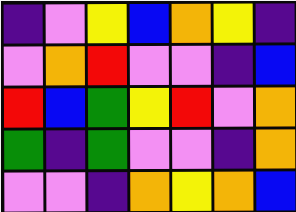[["indigo", "violet", "yellow", "blue", "orange", "yellow", "indigo"], ["violet", "orange", "red", "violet", "violet", "indigo", "blue"], ["red", "blue", "green", "yellow", "red", "violet", "orange"], ["green", "indigo", "green", "violet", "violet", "indigo", "orange"], ["violet", "violet", "indigo", "orange", "yellow", "orange", "blue"]]